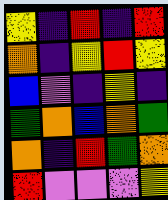[["yellow", "indigo", "red", "indigo", "red"], ["orange", "indigo", "yellow", "red", "yellow"], ["blue", "violet", "indigo", "yellow", "indigo"], ["green", "orange", "blue", "orange", "green"], ["orange", "indigo", "red", "green", "orange"], ["red", "violet", "violet", "violet", "yellow"]]